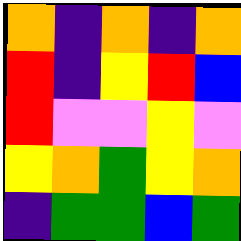[["orange", "indigo", "orange", "indigo", "orange"], ["red", "indigo", "yellow", "red", "blue"], ["red", "violet", "violet", "yellow", "violet"], ["yellow", "orange", "green", "yellow", "orange"], ["indigo", "green", "green", "blue", "green"]]